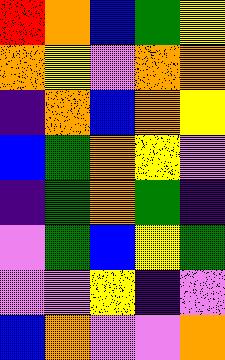[["red", "orange", "blue", "green", "yellow"], ["orange", "yellow", "violet", "orange", "orange"], ["indigo", "orange", "blue", "orange", "yellow"], ["blue", "green", "orange", "yellow", "violet"], ["indigo", "green", "orange", "green", "indigo"], ["violet", "green", "blue", "yellow", "green"], ["violet", "violet", "yellow", "indigo", "violet"], ["blue", "orange", "violet", "violet", "orange"]]